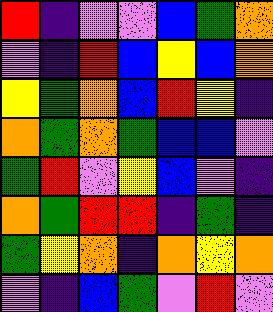[["red", "indigo", "violet", "violet", "blue", "green", "orange"], ["violet", "indigo", "red", "blue", "yellow", "blue", "orange"], ["yellow", "green", "orange", "blue", "red", "yellow", "indigo"], ["orange", "green", "orange", "green", "blue", "blue", "violet"], ["green", "red", "violet", "yellow", "blue", "violet", "indigo"], ["orange", "green", "red", "red", "indigo", "green", "indigo"], ["green", "yellow", "orange", "indigo", "orange", "yellow", "orange"], ["violet", "indigo", "blue", "green", "violet", "red", "violet"]]